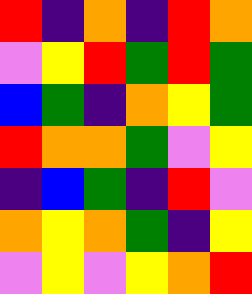[["red", "indigo", "orange", "indigo", "red", "orange"], ["violet", "yellow", "red", "green", "red", "green"], ["blue", "green", "indigo", "orange", "yellow", "green"], ["red", "orange", "orange", "green", "violet", "yellow"], ["indigo", "blue", "green", "indigo", "red", "violet"], ["orange", "yellow", "orange", "green", "indigo", "yellow"], ["violet", "yellow", "violet", "yellow", "orange", "red"]]